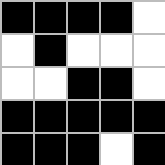[["black", "black", "black", "black", "white"], ["white", "black", "white", "white", "white"], ["white", "white", "black", "black", "white"], ["black", "black", "black", "black", "black"], ["black", "black", "black", "white", "black"]]